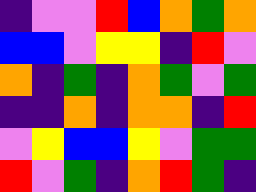[["indigo", "violet", "violet", "red", "blue", "orange", "green", "orange"], ["blue", "blue", "violet", "yellow", "yellow", "indigo", "red", "violet"], ["orange", "indigo", "green", "indigo", "orange", "green", "violet", "green"], ["indigo", "indigo", "orange", "indigo", "orange", "orange", "indigo", "red"], ["violet", "yellow", "blue", "blue", "yellow", "violet", "green", "green"], ["red", "violet", "green", "indigo", "orange", "red", "green", "indigo"]]